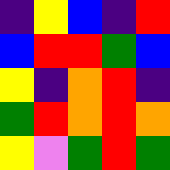[["indigo", "yellow", "blue", "indigo", "red"], ["blue", "red", "red", "green", "blue"], ["yellow", "indigo", "orange", "red", "indigo"], ["green", "red", "orange", "red", "orange"], ["yellow", "violet", "green", "red", "green"]]